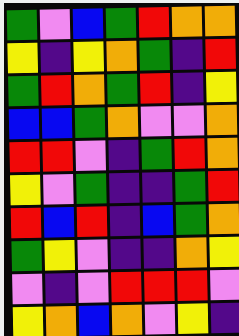[["green", "violet", "blue", "green", "red", "orange", "orange"], ["yellow", "indigo", "yellow", "orange", "green", "indigo", "red"], ["green", "red", "orange", "green", "red", "indigo", "yellow"], ["blue", "blue", "green", "orange", "violet", "violet", "orange"], ["red", "red", "violet", "indigo", "green", "red", "orange"], ["yellow", "violet", "green", "indigo", "indigo", "green", "red"], ["red", "blue", "red", "indigo", "blue", "green", "orange"], ["green", "yellow", "violet", "indigo", "indigo", "orange", "yellow"], ["violet", "indigo", "violet", "red", "red", "red", "violet"], ["yellow", "orange", "blue", "orange", "violet", "yellow", "indigo"]]